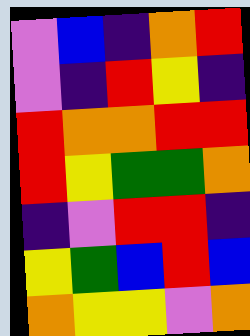[["violet", "blue", "indigo", "orange", "red"], ["violet", "indigo", "red", "yellow", "indigo"], ["red", "orange", "orange", "red", "red"], ["red", "yellow", "green", "green", "orange"], ["indigo", "violet", "red", "red", "indigo"], ["yellow", "green", "blue", "red", "blue"], ["orange", "yellow", "yellow", "violet", "orange"]]